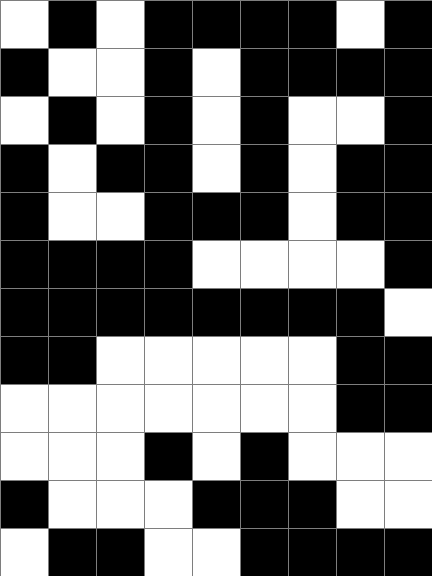[["white", "black", "white", "black", "black", "black", "black", "white", "black"], ["black", "white", "white", "black", "white", "black", "black", "black", "black"], ["white", "black", "white", "black", "white", "black", "white", "white", "black"], ["black", "white", "black", "black", "white", "black", "white", "black", "black"], ["black", "white", "white", "black", "black", "black", "white", "black", "black"], ["black", "black", "black", "black", "white", "white", "white", "white", "black"], ["black", "black", "black", "black", "black", "black", "black", "black", "white"], ["black", "black", "white", "white", "white", "white", "white", "black", "black"], ["white", "white", "white", "white", "white", "white", "white", "black", "black"], ["white", "white", "white", "black", "white", "black", "white", "white", "white"], ["black", "white", "white", "white", "black", "black", "black", "white", "white"], ["white", "black", "black", "white", "white", "black", "black", "black", "black"]]